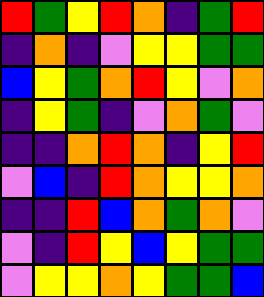[["red", "green", "yellow", "red", "orange", "indigo", "green", "red"], ["indigo", "orange", "indigo", "violet", "yellow", "yellow", "green", "green"], ["blue", "yellow", "green", "orange", "red", "yellow", "violet", "orange"], ["indigo", "yellow", "green", "indigo", "violet", "orange", "green", "violet"], ["indigo", "indigo", "orange", "red", "orange", "indigo", "yellow", "red"], ["violet", "blue", "indigo", "red", "orange", "yellow", "yellow", "orange"], ["indigo", "indigo", "red", "blue", "orange", "green", "orange", "violet"], ["violet", "indigo", "red", "yellow", "blue", "yellow", "green", "green"], ["violet", "yellow", "yellow", "orange", "yellow", "green", "green", "blue"]]